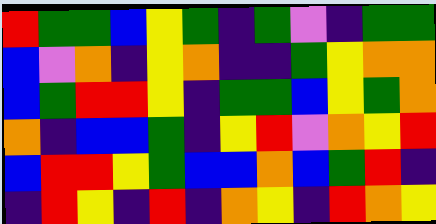[["red", "green", "green", "blue", "yellow", "green", "indigo", "green", "violet", "indigo", "green", "green"], ["blue", "violet", "orange", "indigo", "yellow", "orange", "indigo", "indigo", "green", "yellow", "orange", "orange"], ["blue", "green", "red", "red", "yellow", "indigo", "green", "green", "blue", "yellow", "green", "orange"], ["orange", "indigo", "blue", "blue", "green", "indigo", "yellow", "red", "violet", "orange", "yellow", "red"], ["blue", "red", "red", "yellow", "green", "blue", "blue", "orange", "blue", "green", "red", "indigo"], ["indigo", "red", "yellow", "indigo", "red", "indigo", "orange", "yellow", "indigo", "red", "orange", "yellow"]]